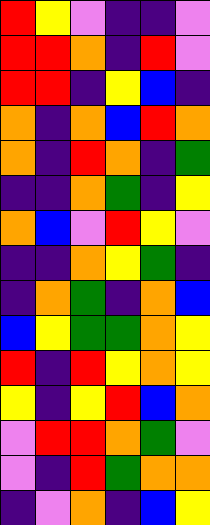[["red", "yellow", "violet", "indigo", "indigo", "violet"], ["red", "red", "orange", "indigo", "red", "violet"], ["red", "red", "indigo", "yellow", "blue", "indigo"], ["orange", "indigo", "orange", "blue", "red", "orange"], ["orange", "indigo", "red", "orange", "indigo", "green"], ["indigo", "indigo", "orange", "green", "indigo", "yellow"], ["orange", "blue", "violet", "red", "yellow", "violet"], ["indigo", "indigo", "orange", "yellow", "green", "indigo"], ["indigo", "orange", "green", "indigo", "orange", "blue"], ["blue", "yellow", "green", "green", "orange", "yellow"], ["red", "indigo", "red", "yellow", "orange", "yellow"], ["yellow", "indigo", "yellow", "red", "blue", "orange"], ["violet", "red", "red", "orange", "green", "violet"], ["violet", "indigo", "red", "green", "orange", "orange"], ["indigo", "violet", "orange", "indigo", "blue", "yellow"]]